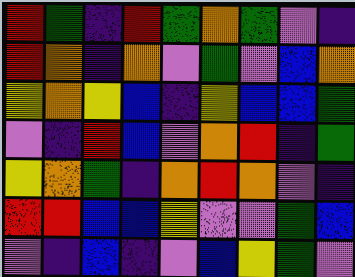[["red", "green", "indigo", "red", "green", "orange", "green", "violet", "indigo"], ["red", "orange", "indigo", "orange", "violet", "green", "violet", "blue", "orange"], ["yellow", "orange", "yellow", "blue", "indigo", "yellow", "blue", "blue", "green"], ["violet", "indigo", "red", "blue", "violet", "orange", "red", "indigo", "green"], ["yellow", "orange", "green", "indigo", "orange", "red", "orange", "violet", "indigo"], ["red", "red", "blue", "blue", "yellow", "violet", "violet", "green", "blue"], ["violet", "indigo", "blue", "indigo", "violet", "blue", "yellow", "green", "violet"]]